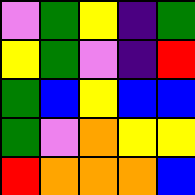[["violet", "green", "yellow", "indigo", "green"], ["yellow", "green", "violet", "indigo", "red"], ["green", "blue", "yellow", "blue", "blue"], ["green", "violet", "orange", "yellow", "yellow"], ["red", "orange", "orange", "orange", "blue"]]